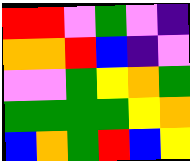[["red", "red", "violet", "green", "violet", "indigo"], ["orange", "orange", "red", "blue", "indigo", "violet"], ["violet", "violet", "green", "yellow", "orange", "green"], ["green", "green", "green", "green", "yellow", "orange"], ["blue", "orange", "green", "red", "blue", "yellow"]]